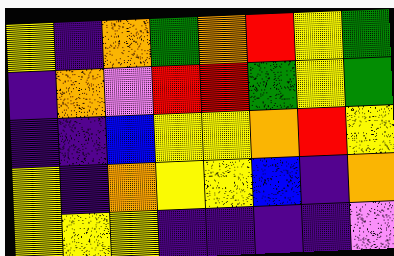[["yellow", "indigo", "orange", "green", "orange", "red", "yellow", "green"], ["indigo", "orange", "violet", "red", "red", "green", "yellow", "green"], ["indigo", "indigo", "blue", "yellow", "yellow", "orange", "red", "yellow"], ["yellow", "indigo", "orange", "yellow", "yellow", "blue", "indigo", "orange"], ["yellow", "yellow", "yellow", "indigo", "indigo", "indigo", "indigo", "violet"]]